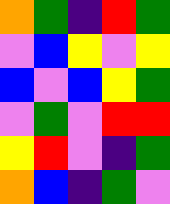[["orange", "green", "indigo", "red", "green"], ["violet", "blue", "yellow", "violet", "yellow"], ["blue", "violet", "blue", "yellow", "green"], ["violet", "green", "violet", "red", "red"], ["yellow", "red", "violet", "indigo", "green"], ["orange", "blue", "indigo", "green", "violet"]]